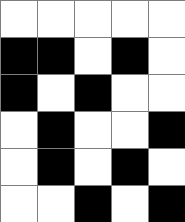[["white", "white", "white", "white", "white"], ["black", "black", "white", "black", "white"], ["black", "white", "black", "white", "white"], ["white", "black", "white", "white", "black"], ["white", "black", "white", "black", "white"], ["white", "white", "black", "white", "black"]]